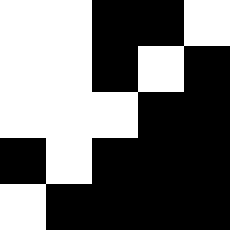[["white", "white", "black", "black", "white"], ["white", "white", "black", "white", "black"], ["white", "white", "white", "black", "black"], ["black", "white", "black", "black", "black"], ["white", "black", "black", "black", "black"]]